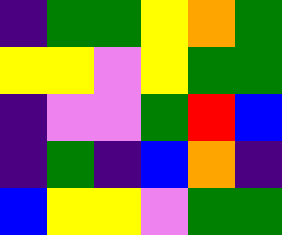[["indigo", "green", "green", "yellow", "orange", "green"], ["yellow", "yellow", "violet", "yellow", "green", "green"], ["indigo", "violet", "violet", "green", "red", "blue"], ["indigo", "green", "indigo", "blue", "orange", "indigo"], ["blue", "yellow", "yellow", "violet", "green", "green"]]